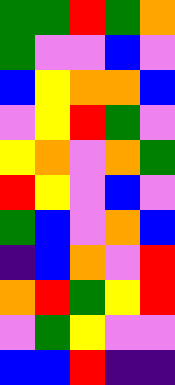[["green", "green", "red", "green", "orange"], ["green", "violet", "violet", "blue", "violet"], ["blue", "yellow", "orange", "orange", "blue"], ["violet", "yellow", "red", "green", "violet"], ["yellow", "orange", "violet", "orange", "green"], ["red", "yellow", "violet", "blue", "violet"], ["green", "blue", "violet", "orange", "blue"], ["indigo", "blue", "orange", "violet", "red"], ["orange", "red", "green", "yellow", "red"], ["violet", "green", "yellow", "violet", "violet"], ["blue", "blue", "red", "indigo", "indigo"]]